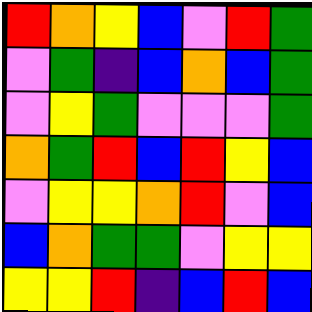[["red", "orange", "yellow", "blue", "violet", "red", "green"], ["violet", "green", "indigo", "blue", "orange", "blue", "green"], ["violet", "yellow", "green", "violet", "violet", "violet", "green"], ["orange", "green", "red", "blue", "red", "yellow", "blue"], ["violet", "yellow", "yellow", "orange", "red", "violet", "blue"], ["blue", "orange", "green", "green", "violet", "yellow", "yellow"], ["yellow", "yellow", "red", "indigo", "blue", "red", "blue"]]